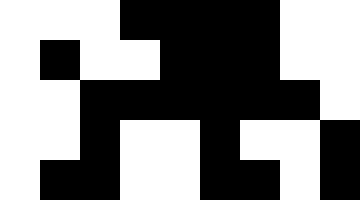[["white", "white", "white", "black", "black", "black", "black", "white", "white"], ["white", "black", "white", "white", "black", "black", "black", "white", "white"], ["white", "white", "black", "black", "black", "black", "black", "black", "white"], ["white", "white", "black", "white", "white", "black", "white", "white", "black"], ["white", "black", "black", "white", "white", "black", "black", "white", "black"]]